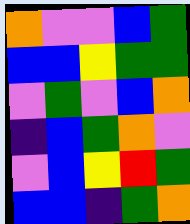[["orange", "violet", "violet", "blue", "green"], ["blue", "blue", "yellow", "green", "green"], ["violet", "green", "violet", "blue", "orange"], ["indigo", "blue", "green", "orange", "violet"], ["violet", "blue", "yellow", "red", "green"], ["blue", "blue", "indigo", "green", "orange"]]